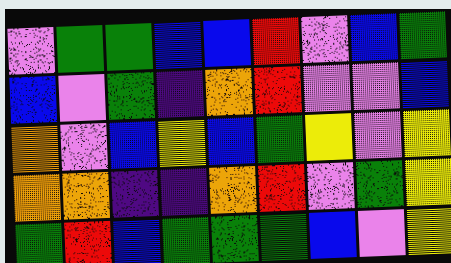[["violet", "green", "green", "blue", "blue", "red", "violet", "blue", "green"], ["blue", "violet", "green", "indigo", "orange", "red", "violet", "violet", "blue"], ["orange", "violet", "blue", "yellow", "blue", "green", "yellow", "violet", "yellow"], ["orange", "orange", "indigo", "indigo", "orange", "red", "violet", "green", "yellow"], ["green", "red", "blue", "green", "green", "green", "blue", "violet", "yellow"]]